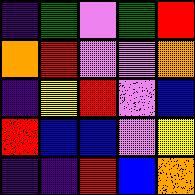[["indigo", "green", "violet", "green", "red"], ["orange", "red", "violet", "violet", "orange"], ["indigo", "yellow", "red", "violet", "blue"], ["red", "blue", "blue", "violet", "yellow"], ["indigo", "indigo", "red", "blue", "orange"]]